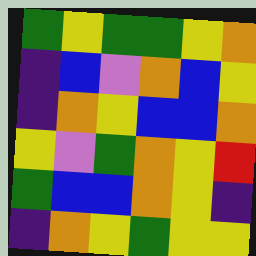[["green", "yellow", "green", "green", "yellow", "orange"], ["indigo", "blue", "violet", "orange", "blue", "yellow"], ["indigo", "orange", "yellow", "blue", "blue", "orange"], ["yellow", "violet", "green", "orange", "yellow", "red"], ["green", "blue", "blue", "orange", "yellow", "indigo"], ["indigo", "orange", "yellow", "green", "yellow", "yellow"]]